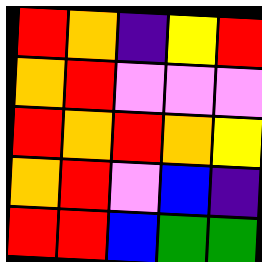[["red", "orange", "indigo", "yellow", "red"], ["orange", "red", "violet", "violet", "violet"], ["red", "orange", "red", "orange", "yellow"], ["orange", "red", "violet", "blue", "indigo"], ["red", "red", "blue", "green", "green"]]